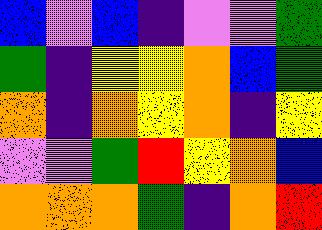[["blue", "violet", "blue", "indigo", "violet", "violet", "green"], ["green", "indigo", "yellow", "yellow", "orange", "blue", "green"], ["orange", "indigo", "orange", "yellow", "orange", "indigo", "yellow"], ["violet", "violet", "green", "red", "yellow", "orange", "blue"], ["orange", "orange", "orange", "green", "indigo", "orange", "red"]]